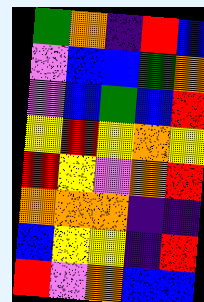[["green", "orange", "indigo", "red", "blue"], ["violet", "blue", "blue", "green", "orange"], ["violet", "blue", "green", "blue", "red"], ["yellow", "red", "yellow", "orange", "yellow"], ["red", "yellow", "violet", "orange", "red"], ["orange", "orange", "orange", "indigo", "indigo"], ["blue", "yellow", "yellow", "indigo", "red"], ["red", "violet", "orange", "blue", "blue"]]